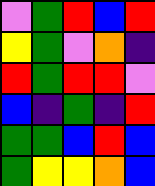[["violet", "green", "red", "blue", "red"], ["yellow", "green", "violet", "orange", "indigo"], ["red", "green", "red", "red", "violet"], ["blue", "indigo", "green", "indigo", "red"], ["green", "green", "blue", "red", "blue"], ["green", "yellow", "yellow", "orange", "blue"]]